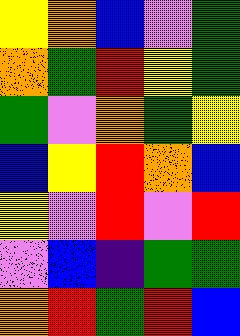[["yellow", "orange", "blue", "violet", "green"], ["orange", "green", "red", "yellow", "green"], ["green", "violet", "orange", "green", "yellow"], ["blue", "yellow", "red", "orange", "blue"], ["yellow", "violet", "red", "violet", "red"], ["violet", "blue", "indigo", "green", "green"], ["orange", "red", "green", "red", "blue"]]